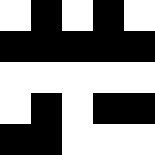[["white", "black", "white", "black", "white"], ["black", "black", "black", "black", "black"], ["white", "white", "white", "white", "white"], ["white", "black", "white", "black", "black"], ["black", "black", "white", "white", "white"]]